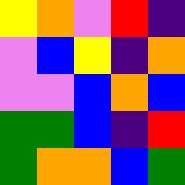[["yellow", "orange", "violet", "red", "indigo"], ["violet", "blue", "yellow", "indigo", "orange"], ["violet", "violet", "blue", "orange", "blue"], ["green", "green", "blue", "indigo", "red"], ["green", "orange", "orange", "blue", "green"]]